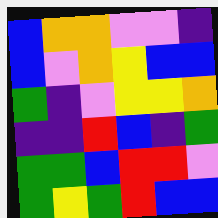[["blue", "orange", "orange", "violet", "violet", "indigo"], ["blue", "violet", "orange", "yellow", "blue", "blue"], ["green", "indigo", "violet", "yellow", "yellow", "orange"], ["indigo", "indigo", "red", "blue", "indigo", "green"], ["green", "green", "blue", "red", "red", "violet"], ["green", "yellow", "green", "red", "blue", "blue"]]